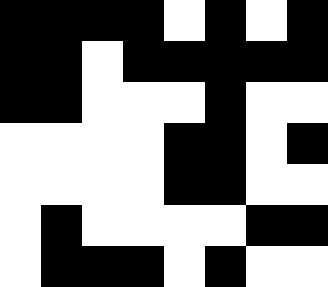[["black", "black", "black", "black", "white", "black", "white", "black"], ["black", "black", "white", "black", "black", "black", "black", "black"], ["black", "black", "white", "white", "white", "black", "white", "white"], ["white", "white", "white", "white", "black", "black", "white", "black"], ["white", "white", "white", "white", "black", "black", "white", "white"], ["white", "black", "white", "white", "white", "white", "black", "black"], ["white", "black", "black", "black", "white", "black", "white", "white"]]